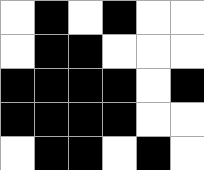[["white", "black", "white", "black", "white", "white"], ["white", "black", "black", "white", "white", "white"], ["black", "black", "black", "black", "white", "black"], ["black", "black", "black", "black", "white", "white"], ["white", "black", "black", "white", "black", "white"]]